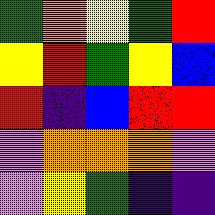[["green", "orange", "yellow", "green", "red"], ["yellow", "red", "green", "yellow", "blue"], ["red", "indigo", "blue", "red", "red"], ["violet", "orange", "orange", "orange", "violet"], ["violet", "yellow", "green", "indigo", "indigo"]]